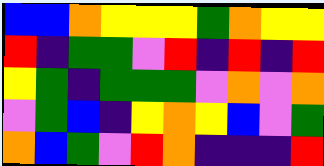[["blue", "blue", "orange", "yellow", "yellow", "yellow", "green", "orange", "yellow", "yellow"], ["red", "indigo", "green", "green", "violet", "red", "indigo", "red", "indigo", "red"], ["yellow", "green", "indigo", "green", "green", "green", "violet", "orange", "violet", "orange"], ["violet", "green", "blue", "indigo", "yellow", "orange", "yellow", "blue", "violet", "green"], ["orange", "blue", "green", "violet", "red", "orange", "indigo", "indigo", "indigo", "red"]]